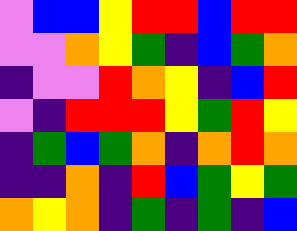[["violet", "blue", "blue", "yellow", "red", "red", "blue", "red", "red"], ["violet", "violet", "orange", "yellow", "green", "indigo", "blue", "green", "orange"], ["indigo", "violet", "violet", "red", "orange", "yellow", "indigo", "blue", "red"], ["violet", "indigo", "red", "red", "red", "yellow", "green", "red", "yellow"], ["indigo", "green", "blue", "green", "orange", "indigo", "orange", "red", "orange"], ["indigo", "indigo", "orange", "indigo", "red", "blue", "green", "yellow", "green"], ["orange", "yellow", "orange", "indigo", "green", "indigo", "green", "indigo", "blue"]]